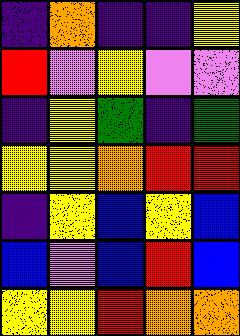[["indigo", "orange", "indigo", "indigo", "yellow"], ["red", "violet", "yellow", "violet", "violet"], ["indigo", "yellow", "green", "indigo", "green"], ["yellow", "yellow", "orange", "red", "red"], ["indigo", "yellow", "blue", "yellow", "blue"], ["blue", "violet", "blue", "red", "blue"], ["yellow", "yellow", "red", "orange", "orange"]]